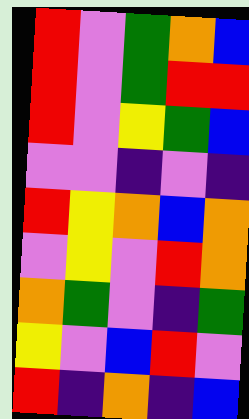[["red", "violet", "green", "orange", "blue"], ["red", "violet", "green", "red", "red"], ["red", "violet", "yellow", "green", "blue"], ["violet", "violet", "indigo", "violet", "indigo"], ["red", "yellow", "orange", "blue", "orange"], ["violet", "yellow", "violet", "red", "orange"], ["orange", "green", "violet", "indigo", "green"], ["yellow", "violet", "blue", "red", "violet"], ["red", "indigo", "orange", "indigo", "blue"]]